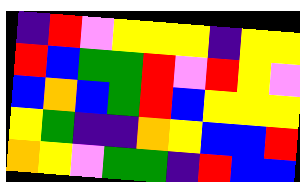[["indigo", "red", "violet", "yellow", "yellow", "yellow", "indigo", "yellow", "yellow"], ["red", "blue", "green", "green", "red", "violet", "red", "yellow", "violet"], ["blue", "orange", "blue", "green", "red", "blue", "yellow", "yellow", "yellow"], ["yellow", "green", "indigo", "indigo", "orange", "yellow", "blue", "blue", "red"], ["orange", "yellow", "violet", "green", "green", "indigo", "red", "blue", "blue"]]